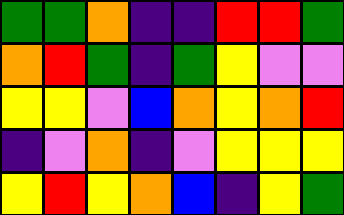[["green", "green", "orange", "indigo", "indigo", "red", "red", "green"], ["orange", "red", "green", "indigo", "green", "yellow", "violet", "violet"], ["yellow", "yellow", "violet", "blue", "orange", "yellow", "orange", "red"], ["indigo", "violet", "orange", "indigo", "violet", "yellow", "yellow", "yellow"], ["yellow", "red", "yellow", "orange", "blue", "indigo", "yellow", "green"]]